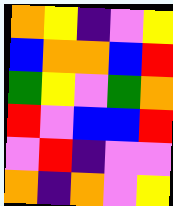[["orange", "yellow", "indigo", "violet", "yellow"], ["blue", "orange", "orange", "blue", "red"], ["green", "yellow", "violet", "green", "orange"], ["red", "violet", "blue", "blue", "red"], ["violet", "red", "indigo", "violet", "violet"], ["orange", "indigo", "orange", "violet", "yellow"]]